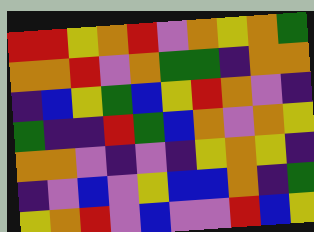[["red", "red", "yellow", "orange", "red", "violet", "orange", "yellow", "orange", "green"], ["orange", "orange", "red", "violet", "orange", "green", "green", "indigo", "orange", "orange"], ["indigo", "blue", "yellow", "green", "blue", "yellow", "red", "orange", "violet", "indigo"], ["green", "indigo", "indigo", "red", "green", "blue", "orange", "violet", "orange", "yellow"], ["orange", "orange", "violet", "indigo", "violet", "indigo", "yellow", "orange", "yellow", "indigo"], ["indigo", "violet", "blue", "violet", "yellow", "blue", "blue", "orange", "indigo", "green"], ["yellow", "orange", "red", "violet", "blue", "violet", "violet", "red", "blue", "yellow"]]